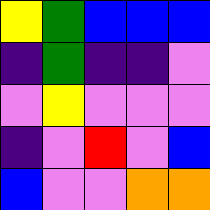[["yellow", "green", "blue", "blue", "blue"], ["indigo", "green", "indigo", "indigo", "violet"], ["violet", "yellow", "violet", "violet", "violet"], ["indigo", "violet", "red", "violet", "blue"], ["blue", "violet", "violet", "orange", "orange"]]